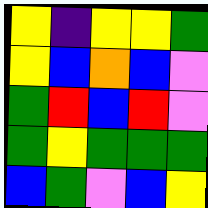[["yellow", "indigo", "yellow", "yellow", "green"], ["yellow", "blue", "orange", "blue", "violet"], ["green", "red", "blue", "red", "violet"], ["green", "yellow", "green", "green", "green"], ["blue", "green", "violet", "blue", "yellow"]]